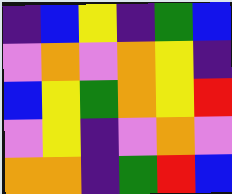[["indigo", "blue", "yellow", "indigo", "green", "blue"], ["violet", "orange", "violet", "orange", "yellow", "indigo"], ["blue", "yellow", "green", "orange", "yellow", "red"], ["violet", "yellow", "indigo", "violet", "orange", "violet"], ["orange", "orange", "indigo", "green", "red", "blue"]]